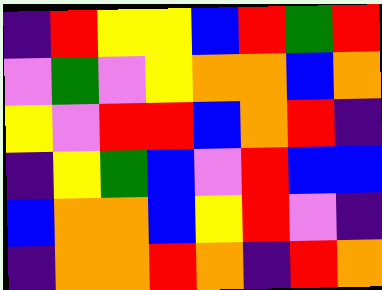[["indigo", "red", "yellow", "yellow", "blue", "red", "green", "red"], ["violet", "green", "violet", "yellow", "orange", "orange", "blue", "orange"], ["yellow", "violet", "red", "red", "blue", "orange", "red", "indigo"], ["indigo", "yellow", "green", "blue", "violet", "red", "blue", "blue"], ["blue", "orange", "orange", "blue", "yellow", "red", "violet", "indigo"], ["indigo", "orange", "orange", "red", "orange", "indigo", "red", "orange"]]